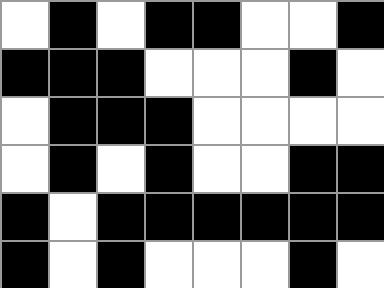[["white", "black", "white", "black", "black", "white", "white", "black"], ["black", "black", "black", "white", "white", "white", "black", "white"], ["white", "black", "black", "black", "white", "white", "white", "white"], ["white", "black", "white", "black", "white", "white", "black", "black"], ["black", "white", "black", "black", "black", "black", "black", "black"], ["black", "white", "black", "white", "white", "white", "black", "white"]]